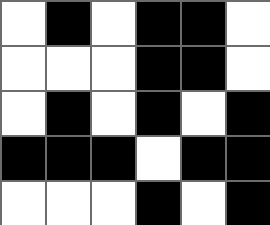[["white", "black", "white", "black", "black", "white"], ["white", "white", "white", "black", "black", "white"], ["white", "black", "white", "black", "white", "black"], ["black", "black", "black", "white", "black", "black"], ["white", "white", "white", "black", "white", "black"]]